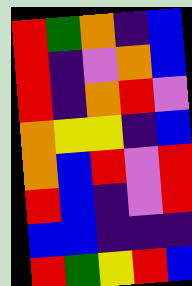[["red", "green", "orange", "indigo", "blue"], ["red", "indigo", "violet", "orange", "blue"], ["red", "indigo", "orange", "red", "violet"], ["orange", "yellow", "yellow", "indigo", "blue"], ["orange", "blue", "red", "violet", "red"], ["red", "blue", "indigo", "violet", "red"], ["blue", "blue", "indigo", "indigo", "indigo"], ["red", "green", "yellow", "red", "blue"]]